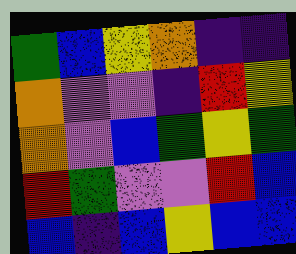[["green", "blue", "yellow", "orange", "indigo", "indigo"], ["orange", "violet", "violet", "indigo", "red", "yellow"], ["orange", "violet", "blue", "green", "yellow", "green"], ["red", "green", "violet", "violet", "red", "blue"], ["blue", "indigo", "blue", "yellow", "blue", "blue"]]